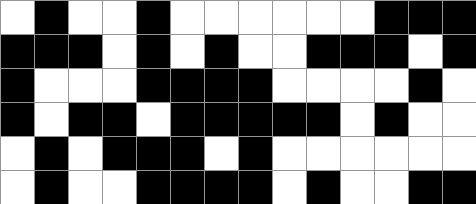[["white", "black", "white", "white", "black", "white", "white", "white", "white", "white", "white", "black", "black", "black"], ["black", "black", "black", "white", "black", "white", "black", "white", "white", "black", "black", "black", "white", "black"], ["black", "white", "white", "white", "black", "black", "black", "black", "white", "white", "white", "white", "black", "white"], ["black", "white", "black", "black", "white", "black", "black", "black", "black", "black", "white", "black", "white", "white"], ["white", "black", "white", "black", "black", "black", "white", "black", "white", "white", "white", "white", "white", "white"], ["white", "black", "white", "white", "black", "black", "black", "black", "white", "black", "white", "white", "black", "black"]]